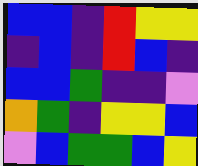[["blue", "blue", "indigo", "red", "yellow", "yellow"], ["indigo", "blue", "indigo", "red", "blue", "indigo"], ["blue", "blue", "green", "indigo", "indigo", "violet"], ["orange", "green", "indigo", "yellow", "yellow", "blue"], ["violet", "blue", "green", "green", "blue", "yellow"]]